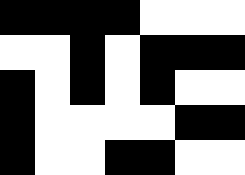[["black", "black", "black", "black", "white", "white", "white"], ["white", "white", "black", "white", "black", "black", "black"], ["black", "white", "black", "white", "black", "white", "white"], ["black", "white", "white", "white", "white", "black", "black"], ["black", "white", "white", "black", "black", "white", "white"]]